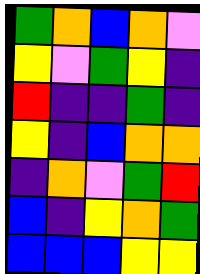[["green", "orange", "blue", "orange", "violet"], ["yellow", "violet", "green", "yellow", "indigo"], ["red", "indigo", "indigo", "green", "indigo"], ["yellow", "indigo", "blue", "orange", "orange"], ["indigo", "orange", "violet", "green", "red"], ["blue", "indigo", "yellow", "orange", "green"], ["blue", "blue", "blue", "yellow", "yellow"]]